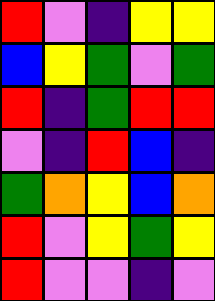[["red", "violet", "indigo", "yellow", "yellow"], ["blue", "yellow", "green", "violet", "green"], ["red", "indigo", "green", "red", "red"], ["violet", "indigo", "red", "blue", "indigo"], ["green", "orange", "yellow", "blue", "orange"], ["red", "violet", "yellow", "green", "yellow"], ["red", "violet", "violet", "indigo", "violet"]]